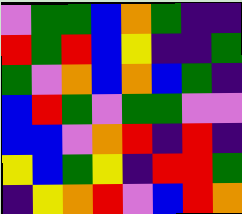[["violet", "green", "green", "blue", "orange", "green", "indigo", "indigo"], ["red", "green", "red", "blue", "yellow", "indigo", "indigo", "green"], ["green", "violet", "orange", "blue", "orange", "blue", "green", "indigo"], ["blue", "red", "green", "violet", "green", "green", "violet", "violet"], ["blue", "blue", "violet", "orange", "red", "indigo", "red", "indigo"], ["yellow", "blue", "green", "yellow", "indigo", "red", "red", "green"], ["indigo", "yellow", "orange", "red", "violet", "blue", "red", "orange"]]